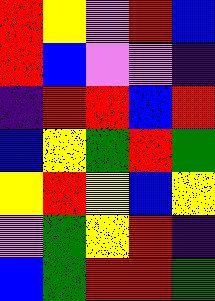[["red", "yellow", "violet", "red", "blue"], ["red", "blue", "violet", "violet", "indigo"], ["indigo", "red", "red", "blue", "red"], ["blue", "yellow", "green", "red", "green"], ["yellow", "red", "yellow", "blue", "yellow"], ["violet", "green", "yellow", "red", "indigo"], ["blue", "green", "red", "red", "green"]]